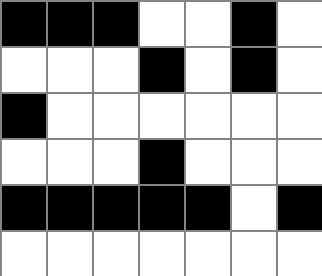[["black", "black", "black", "white", "white", "black", "white"], ["white", "white", "white", "black", "white", "black", "white"], ["black", "white", "white", "white", "white", "white", "white"], ["white", "white", "white", "black", "white", "white", "white"], ["black", "black", "black", "black", "black", "white", "black"], ["white", "white", "white", "white", "white", "white", "white"]]